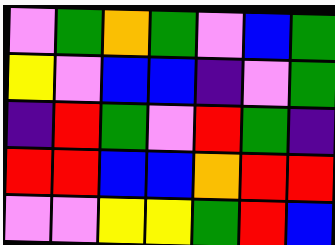[["violet", "green", "orange", "green", "violet", "blue", "green"], ["yellow", "violet", "blue", "blue", "indigo", "violet", "green"], ["indigo", "red", "green", "violet", "red", "green", "indigo"], ["red", "red", "blue", "blue", "orange", "red", "red"], ["violet", "violet", "yellow", "yellow", "green", "red", "blue"]]